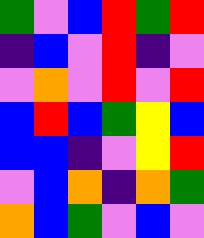[["green", "violet", "blue", "red", "green", "red"], ["indigo", "blue", "violet", "red", "indigo", "violet"], ["violet", "orange", "violet", "red", "violet", "red"], ["blue", "red", "blue", "green", "yellow", "blue"], ["blue", "blue", "indigo", "violet", "yellow", "red"], ["violet", "blue", "orange", "indigo", "orange", "green"], ["orange", "blue", "green", "violet", "blue", "violet"]]